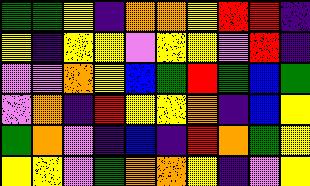[["green", "green", "yellow", "indigo", "orange", "orange", "yellow", "red", "red", "indigo"], ["yellow", "indigo", "yellow", "yellow", "violet", "yellow", "yellow", "violet", "red", "indigo"], ["violet", "violet", "orange", "yellow", "blue", "green", "red", "green", "blue", "green"], ["violet", "orange", "indigo", "red", "yellow", "yellow", "orange", "indigo", "blue", "yellow"], ["green", "orange", "violet", "indigo", "blue", "indigo", "red", "orange", "green", "yellow"], ["yellow", "yellow", "violet", "green", "orange", "orange", "yellow", "indigo", "violet", "yellow"]]